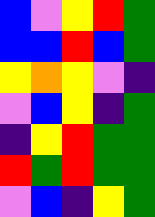[["blue", "violet", "yellow", "red", "green"], ["blue", "blue", "red", "blue", "green"], ["yellow", "orange", "yellow", "violet", "indigo"], ["violet", "blue", "yellow", "indigo", "green"], ["indigo", "yellow", "red", "green", "green"], ["red", "green", "red", "green", "green"], ["violet", "blue", "indigo", "yellow", "green"]]